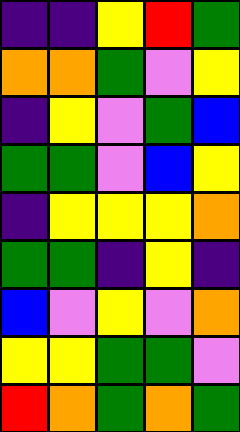[["indigo", "indigo", "yellow", "red", "green"], ["orange", "orange", "green", "violet", "yellow"], ["indigo", "yellow", "violet", "green", "blue"], ["green", "green", "violet", "blue", "yellow"], ["indigo", "yellow", "yellow", "yellow", "orange"], ["green", "green", "indigo", "yellow", "indigo"], ["blue", "violet", "yellow", "violet", "orange"], ["yellow", "yellow", "green", "green", "violet"], ["red", "orange", "green", "orange", "green"]]